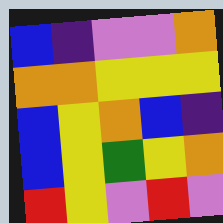[["blue", "indigo", "violet", "violet", "orange"], ["orange", "orange", "yellow", "yellow", "yellow"], ["blue", "yellow", "orange", "blue", "indigo"], ["blue", "yellow", "green", "yellow", "orange"], ["red", "yellow", "violet", "red", "violet"]]